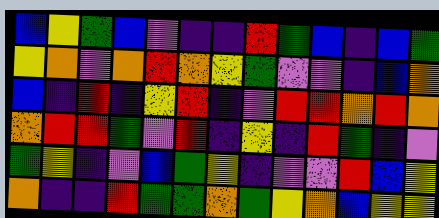[["blue", "yellow", "green", "blue", "violet", "indigo", "indigo", "red", "green", "blue", "indigo", "blue", "green"], ["yellow", "orange", "violet", "orange", "red", "orange", "yellow", "green", "violet", "violet", "indigo", "blue", "orange"], ["blue", "indigo", "red", "indigo", "yellow", "red", "indigo", "violet", "red", "red", "orange", "red", "orange"], ["orange", "red", "red", "green", "violet", "red", "indigo", "yellow", "indigo", "red", "green", "indigo", "violet"], ["green", "yellow", "indigo", "violet", "blue", "green", "yellow", "indigo", "violet", "violet", "red", "blue", "yellow"], ["orange", "indigo", "indigo", "red", "green", "green", "orange", "green", "yellow", "orange", "blue", "yellow", "yellow"]]